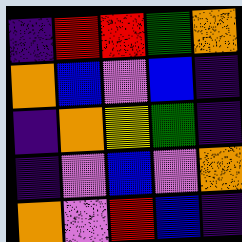[["indigo", "red", "red", "green", "orange"], ["orange", "blue", "violet", "blue", "indigo"], ["indigo", "orange", "yellow", "green", "indigo"], ["indigo", "violet", "blue", "violet", "orange"], ["orange", "violet", "red", "blue", "indigo"]]